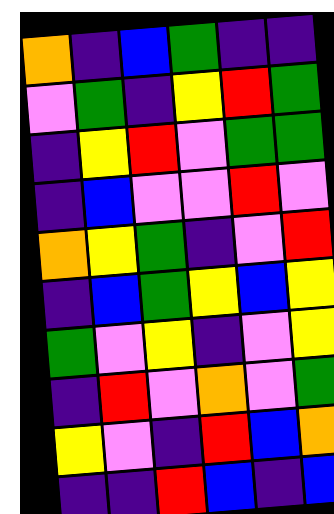[["orange", "indigo", "blue", "green", "indigo", "indigo"], ["violet", "green", "indigo", "yellow", "red", "green"], ["indigo", "yellow", "red", "violet", "green", "green"], ["indigo", "blue", "violet", "violet", "red", "violet"], ["orange", "yellow", "green", "indigo", "violet", "red"], ["indigo", "blue", "green", "yellow", "blue", "yellow"], ["green", "violet", "yellow", "indigo", "violet", "yellow"], ["indigo", "red", "violet", "orange", "violet", "green"], ["yellow", "violet", "indigo", "red", "blue", "orange"], ["indigo", "indigo", "red", "blue", "indigo", "blue"]]